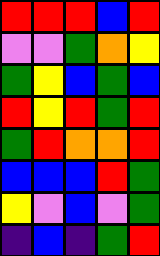[["red", "red", "red", "blue", "red"], ["violet", "violet", "green", "orange", "yellow"], ["green", "yellow", "blue", "green", "blue"], ["red", "yellow", "red", "green", "red"], ["green", "red", "orange", "orange", "red"], ["blue", "blue", "blue", "red", "green"], ["yellow", "violet", "blue", "violet", "green"], ["indigo", "blue", "indigo", "green", "red"]]